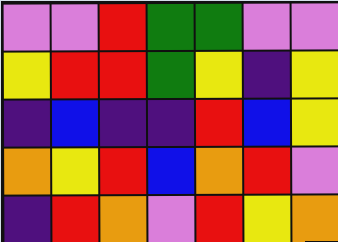[["violet", "violet", "red", "green", "green", "violet", "violet"], ["yellow", "red", "red", "green", "yellow", "indigo", "yellow"], ["indigo", "blue", "indigo", "indigo", "red", "blue", "yellow"], ["orange", "yellow", "red", "blue", "orange", "red", "violet"], ["indigo", "red", "orange", "violet", "red", "yellow", "orange"]]